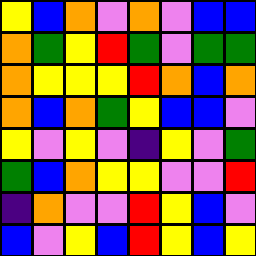[["yellow", "blue", "orange", "violet", "orange", "violet", "blue", "blue"], ["orange", "green", "yellow", "red", "green", "violet", "green", "green"], ["orange", "yellow", "yellow", "yellow", "red", "orange", "blue", "orange"], ["orange", "blue", "orange", "green", "yellow", "blue", "blue", "violet"], ["yellow", "violet", "yellow", "violet", "indigo", "yellow", "violet", "green"], ["green", "blue", "orange", "yellow", "yellow", "violet", "violet", "red"], ["indigo", "orange", "violet", "violet", "red", "yellow", "blue", "violet"], ["blue", "violet", "yellow", "blue", "red", "yellow", "blue", "yellow"]]